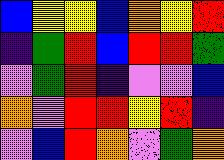[["blue", "yellow", "yellow", "blue", "orange", "yellow", "red"], ["indigo", "green", "red", "blue", "red", "red", "green"], ["violet", "green", "red", "indigo", "violet", "violet", "blue"], ["orange", "violet", "red", "red", "yellow", "red", "indigo"], ["violet", "blue", "red", "orange", "violet", "green", "orange"]]